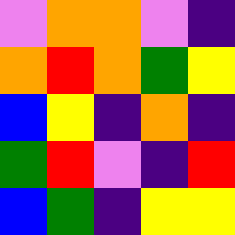[["violet", "orange", "orange", "violet", "indigo"], ["orange", "red", "orange", "green", "yellow"], ["blue", "yellow", "indigo", "orange", "indigo"], ["green", "red", "violet", "indigo", "red"], ["blue", "green", "indigo", "yellow", "yellow"]]